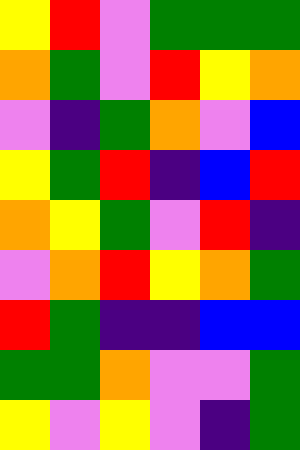[["yellow", "red", "violet", "green", "green", "green"], ["orange", "green", "violet", "red", "yellow", "orange"], ["violet", "indigo", "green", "orange", "violet", "blue"], ["yellow", "green", "red", "indigo", "blue", "red"], ["orange", "yellow", "green", "violet", "red", "indigo"], ["violet", "orange", "red", "yellow", "orange", "green"], ["red", "green", "indigo", "indigo", "blue", "blue"], ["green", "green", "orange", "violet", "violet", "green"], ["yellow", "violet", "yellow", "violet", "indigo", "green"]]